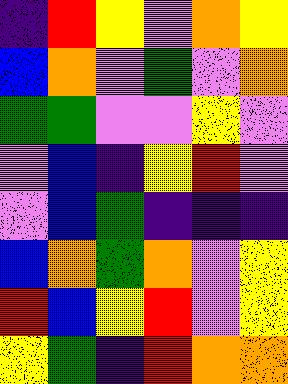[["indigo", "red", "yellow", "violet", "orange", "yellow"], ["blue", "orange", "violet", "green", "violet", "orange"], ["green", "green", "violet", "violet", "yellow", "violet"], ["violet", "blue", "indigo", "yellow", "red", "violet"], ["violet", "blue", "green", "indigo", "indigo", "indigo"], ["blue", "orange", "green", "orange", "violet", "yellow"], ["red", "blue", "yellow", "red", "violet", "yellow"], ["yellow", "green", "indigo", "red", "orange", "orange"]]